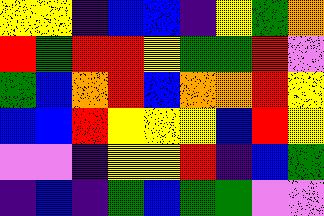[["yellow", "yellow", "indigo", "blue", "blue", "indigo", "yellow", "green", "orange"], ["red", "green", "red", "red", "yellow", "green", "green", "red", "violet"], ["green", "blue", "orange", "red", "blue", "orange", "orange", "red", "yellow"], ["blue", "blue", "red", "yellow", "yellow", "yellow", "blue", "red", "yellow"], ["violet", "violet", "indigo", "yellow", "yellow", "red", "indigo", "blue", "green"], ["indigo", "blue", "indigo", "green", "blue", "green", "green", "violet", "violet"]]